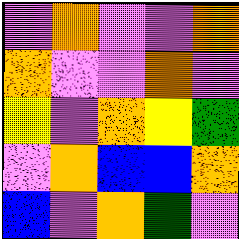[["violet", "orange", "violet", "violet", "orange"], ["orange", "violet", "violet", "orange", "violet"], ["yellow", "violet", "orange", "yellow", "green"], ["violet", "orange", "blue", "blue", "orange"], ["blue", "violet", "orange", "green", "violet"]]